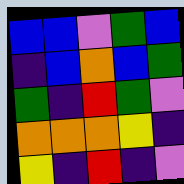[["blue", "blue", "violet", "green", "blue"], ["indigo", "blue", "orange", "blue", "green"], ["green", "indigo", "red", "green", "violet"], ["orange", "orange", "orange", "yellow", "indigo"], ["yellow", "indigo", "red", "indigo", "violet"]]